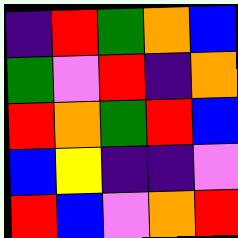[["indigo", "red", "green", "orange", "blue"], ["green", "violet", "red", "indigo", "orange"], ["red", "orange", "green", "red", "blue"], ["blue", "yellow", "indigo", "indigo", "violet"], ["red", "blue", "violet", "orange", "red"]]